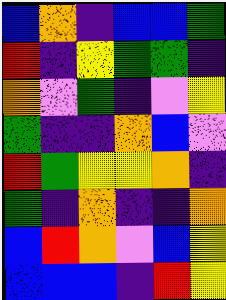[["blue", "orange", "indigo", "blue", "blue", "green"], ["red", "indigo", "yellow", "green", "green", "indigo"], ["orange", "violet", "green", "indigo", "violet", "yellow"], ["green", "indigo", "indigo", "orange", "blue", "violet"], ["red", "green", "yellow", "yellow", "orange", "indigo"], ["green", "indigo", "orange", "indigo", "indigo", "orange"], ["blue", "red", "orange", "violet", "blue", "yellow"], ["blue", "blue", "blue", "indigo", "red", "yellow"]]